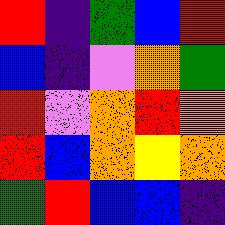[["red", "indigo", "green", "blue", "red"], ["blue", "indigo", "violet", "orange", "green"], ["red", "violet", "orange", "red", "orange"], ["red", "blue", "orange", "yellow", "orange"], ["green", "red", "blue", "blue", "indigo"]]